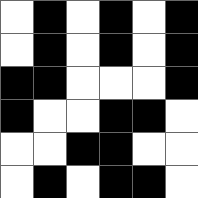[["white", "black", "white", "black", "white", "black"], ["white", "black", "white", "black", "white", "black"], ["black", "black", "white", "white", "white", "black"], ["black", "white", "white", "black", "black", "white"], ["white", "white", "black", "black", "white", "white"], ["white", "black", "white", "black", "black", "white"]]